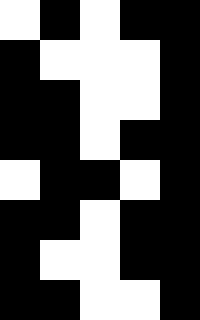[["white", "black", "white", "black", "black"], ["black", "white", "white", "white", "black"], ["black", "black", "white", "white", "black"], ["black", "black", "white", "black", "black"], ["white", "black", "black", "white", "black"], ["black", "black", "white", "black", "black"], ["black", "white", "white", "black", "black"], ["black", "black", "white", "white", "black"]]